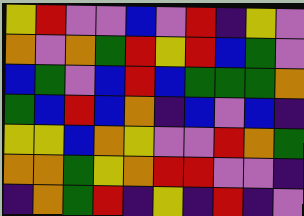[["yellow", "red", "violet", "violet", "blue", "violet", "red", "indigo", "yellow", "violet"], ["orange", "violet", "orange", "green", "red", "yellow", "red", "blue", "green", "violet"], ["blue", "green", "violet", "blue", "red", "blue", "green", "green", "green", "orange"], ["green", "blue", "red", "blue", "orange", "indigo", "blue", "violet", "blue", "indigo"], ["yellow", "yellow", "blue", "orange", "yellow", "violet", "violet", "red", "orange", "green"], ["orange", "orange", "green", "yellow", "orange", "red", "red", "violet", "violet", "indigo"], ["indigo", "orange", "green", "red", "indigo", "yellow", "indigo", "red", "indigo", "violet"]]